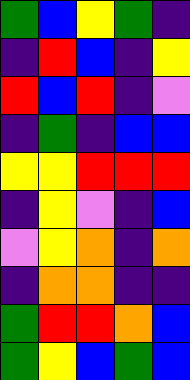[["green", "blue", "yellow", "green", "indigo"], ["indigo", "red", "blue", "indigo", "yellow"], ["red", "blue", "red", "indigo", "violet"], ["indigo", "green", "indigo", "blue", "blue"], ["yellow", "yellow", "red", "red", "red"], ["indigo", "yellow", "violet", "indigo", "blue"], ["violet", "yellow", "orange", "indigo", "orange"], ["indigo", "orange", "orange", "indigo", "indigo"], ["green", "red", "red", "orange", "blue"], ["green", "yellow", "blue", "green", "blue"]]